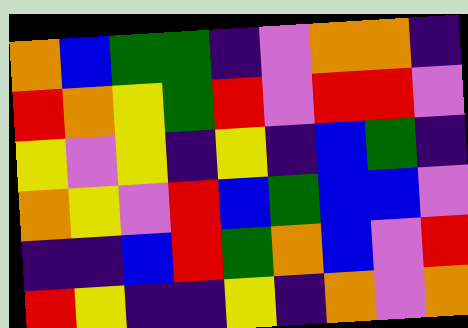[["orange", "blue", "green", "green", "indigo", "violet", "orange", "orange", "indigo"], ["red", "orange", "yellow", "green", "red", "violet", "red", "red", "violet"], ["yellow", "violet", "yellow", "indigo", "yellow", "indigo", "blue", "green", "indigo"], ["orange", "yellow", "violet", "red", "blue", "green", "blue", "blue", "violet"], ["indigo", "indigo", "blue", "red", "green", "orange", "blue", "violet", "red"], ["red", "yellow", "indigo", "indigo", "yellow", "indigo", "orange", "violet", "orange"]]